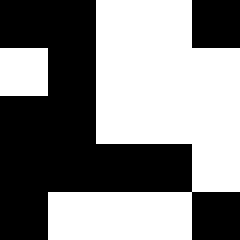[["black", "black", "white", "white", "black"], ["white", "black", "white", "white", "white"], ["black", "black", "white", "white", "white"], ["black", "black", "black", "black", "white"], ["black", "white", "white", "white", "black"]]